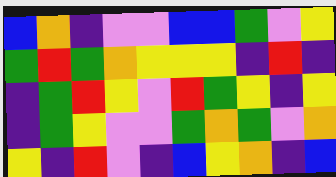[["blue", "orange", "indigo", "violet", "violet", "blue", "blue", "green", "violet", "yellow"], ["green", "red", "green", "orange", "yellow", "yellow", "yellow", "indigo", "red", "indigo"], ["indigo", "green", "red", "yellow", "violet", "red", "green", "yellow", "indigo", "yellow"], ["indigo", "green", "yellow", "violet", "violet", "green", "orange", "green", "violet", "orange"], ["yellow", "indigo", "red", "violet", "indigo", "blue", "yellow", "orange", "indigo", "blue"]]